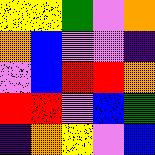[["yellow", "yellow", "green", "violet", "orange"], ["orange", "blue", "violet", "violet", "indigo"], ["violet", "blue", "red", "red", "orange"], ["red", "red", "violet", "blue", "green"], ["indigo", "orange", "yellow", "violet", "blue"]]